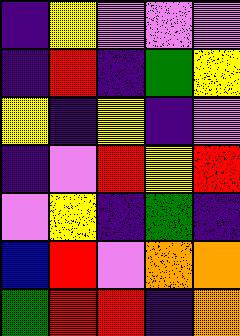[["indigo", "yellow", "violet", "violet", "violet"], ["indigo", "red", "indigo", "green", "yellow"], ["yellow", "indigo", "yellow", "indigo", "violet"], ["indigo", "violet", "red", "yellow", "red"], ["violet", "yellow", "indigo", "green", "indigo"], ["blue", "red", "violet", "orange", "orange"], ["green", "red", "red", "indigo", "orange"]]